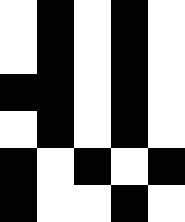[["white", "black", "white", "black", "white"], ["white", "black", "white", "black", "white"], ["black", "black", "white", "black", "white"], ["white", "black", "white", "black", "white"], ["black", "white", "black", "white", "black"], ["black", "white", "white", "black", "white"]]